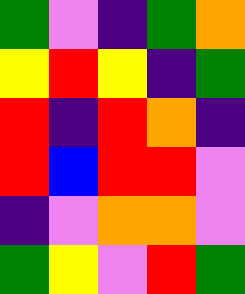[["green", "violet", "indigo", "green", "orange"], ["yellow", "red", "yellow", "indigo", "green"], ["red", "indigo", "red", "orange", "indigo"], ["red", "blue", "red", "red", "violet"], ["indigo", "violet", "orange", "orange", "violet"], ["green", "yellow", "violet", "red", "green"]]